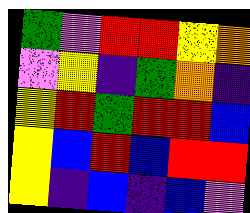[["green", "violet", "red", "red", "yellow", "orange"], ["violet", "yellow", "indigo", "green", "orange", "indigo"], ["yellow", "red", "green", "red", "red", "blue"], ["yellow", "blue", "red", "blue", "red", "red"], ["yellow", "indigo", "blue", "indigo", "blue", "violet"]]